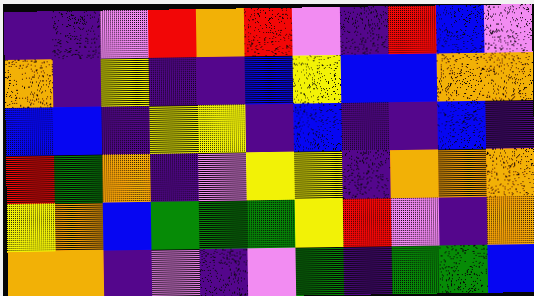[["indigo", "indigo", "violet", "red", "orange", "red", "violet", "indigo", "red", "blue", "violet"], ["orange", "indigo", "yellow", "indigo", "indigo", "blue", "yellow", "blue", "blue", "orange", "orange"], ["blue", "blue", "indigo", "yellow", "yellow", "indigo", "blue", "indigo", "indigo", "blue", "indigo"], ["red", "green", "orange", "indigo", "violet", "yellow", "yellow", "indigo", "orange", "orange", "orange"], ["yellow", "orange", "blue", "green", "green", "green", "yellow", "red", "violet", "indigo", "orange"], ["orange", "orange", "indigo", "violet", "indigo", "violet", "green", "indigo", "green", "green", "blue"]]